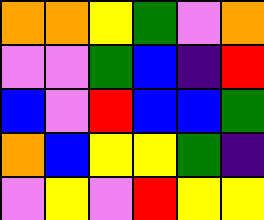[["orange", "orange", "yellow", "green", "violet", "orange"], ["violet", "violet", "green", "blue", "indigo", "red"], ["blue", "violet", "red", "blue", "blue", "green"], ["orange", "blue", "yellow", "yellow", "green", "indigo"], ["violet", "yellow", "violet", "red", "yellow", "yellow"]]